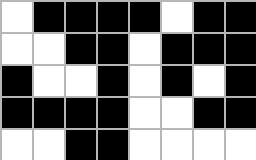[["white", "black", "black", "black", "black", "white", "black", "black"], ["white", "white", "black", "black", "white", "black", "black", "black"], ["black", "white", "white", "black", "white", "black", "white", "black"], ["black", "black", "black", "black", "white", "white", "black", "black"], ["white", "white", "black", "black", "white", "white", "white", "white"]]